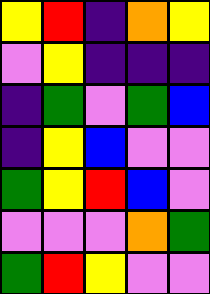[["yellow", "red", "indigo", "orange", "yellow"], ["violet", "yellow", "indigo", "indigo", "indigo"], ["indigo", "green", "violet", "green", "blue"], ["indigo", "yellow", "blue", "violet", "violet"], ["green", "yellow", "red", "blue", "violet"], ["violet", "violet", "violet", "orange", "green"], ["green", "red", "yellow", "violet", "violet"]]